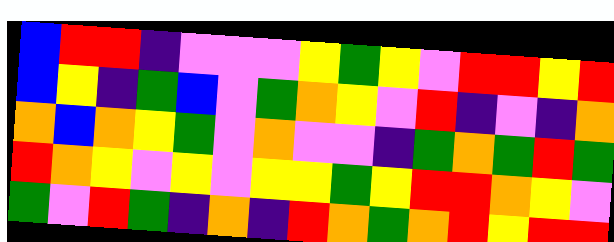[["blue", "red", "red", "indigo", "violet", "violet", "violet", "yellow", "green", "yellow", "violet", "red", "red", "yellow", "red"], ["blue", "yellow", "indigo", "green", "blue", "violet", "green", "orange", "yellow", "violet", "red", "indigo", "violet", "indigo", "orange"], ["orange", "blue", "orange", "yellow", "green", "violet", "orange", "violet", "violet", "indigo", "green", "orange", "green", "red", "green"], ["red", "orange", "yellow", "violet", "yellow", "violet", "yellow", "yellow", "green", "yellow", "red", "red", "orange", "yellow", "violet"], ["green", "violet", "red", "green", "indigo", "orange", "indigo", "red", "orange", "green", "orange", "red", "yellow", "red", "red"]]